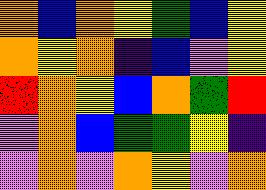[["orange", "blue", "orange", "yellow", "green", "blue", "yellow"], ["orange", "yellow", "orange", "indigo", "blue", "violet", "yellow"], ["red", "orange", "yellow", "blue", "orange", "green", "red"], ["violet", "orange", "blue", "green", "green", "yellow", "indigo"], ["violet", "orange", "violet", "orange", "yellow", "violet", "orange"]]